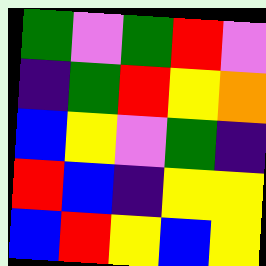[["green", "violet", "green", "red", "violet"], ["indigo", "green", "red", "yellow", "orange"], ["blue", "yellow", "violet", "green", "indigo"], ["red", "blue", "indigo", "yellow", "yellow"], ["blue", "red", "yellow", "blue", "yellow"]]